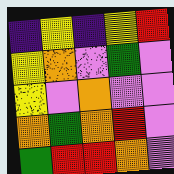[["indigo", "yellow", "indigo", "yellow", "red"], ["yellow", "orange", "violet", "green", "violet"], ["yellow", "violet", "orange", "violet", "violet"], ["orange", "green", "orange", "red", "violet"], ["green", "red", "red", "orange", "violet"]]